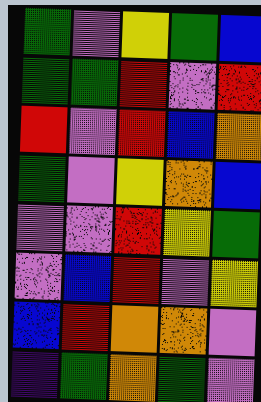[["green", "violet", "yellow", "green", "blue"], ["green", "green", "red", "violet", "red"], ["red", "violet", "red", "blue", "orange"], ["green", "violet", "yellow", "orange", "blue"], ["violet", "violet", "red", "yellow", "green"], ["violet", "blue", "red", "violet", "yellow"], ["blue", "red", "orange", "orange", "violet"], ["indigo", "green", "orange", "green", "violet"]]